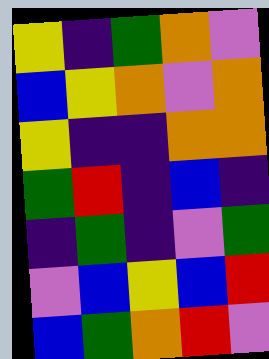[["yellow", "indigo", "green", "orange", "violet"], ["blue", "yellow", "orange", "violet", "orange"], ["yellow", "indigo", "indigo", "orange", "orange"], ["green", "red", "indigo", "blue", "indigo"], ["indigo", "green", "indigo", "violet", "green"], ["violet", "blue", "yellow", "blue", "red"], ["blue", "green", "orange", "red", "violet"]]